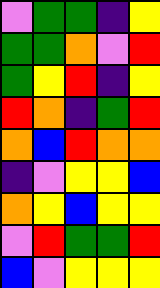[["violet", "green", "green", "indigo", "yellow"], ["green", "green", "orange", "violet", "red"], ["green", "yellow", "red", "indigo", "yellow"], ["red", "orange", "indigo", "green", "red"], ["orange", "blue", "red", "orange", "orange"], ["indigo", "violet", "yellow", "yellow", "blue"], ["orange", "yellow", "blue", "yellow", "yellow"], ["violet", "red", "green", "green", "red"], ["blue", "violet", "yellow", "yellow", "yellow"]]